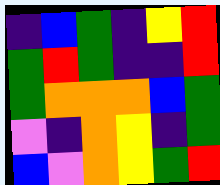[["indigo", "blue", "green", "indigo", "yellow", "red"], ["green", "red", "green", "indigo", "indigo", "red"], ["green", "orange", "orange", "orange", "blue", "green"], ["violet", "indigo", "orange", "yellow", "indigo", "green"], ["blue", "violet", "orange", "yellow", "green", "red"]]